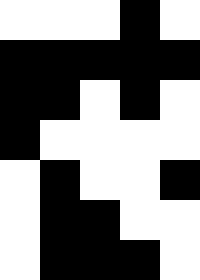[["white", "white", "white", "black", "white"], ["black", "black", "black", "black", "black"], ["black", "black", "white", "black", "white"], ["black", "white", "white", "white", "white"], ["white", "black", "white", "white", "black"], ["white", "black", "black", "white", "white"], ["white", "black", "black", "black", "white"]]